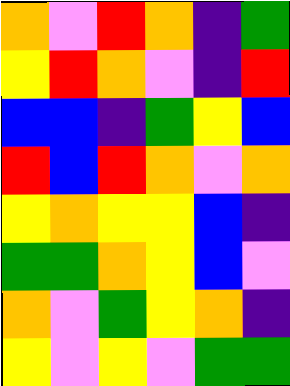[["orange", "violet", "red", "orange", "indigo", "green"], ["yellow", "red", "orange", "violet", "indigo", "red"], ["blue", "blue", "indigo", "green", "yellow", "blue"], ["red", "blue", "red", "orange", "violet", "orange"], ["yellow", "orange", "yellow", "yellow", "blue", "indigo"], ["green", "green", "orange", "yellow", "blue", "violet"], ["orange", "violet", "green", "yellow", "orange", "indigo"], ["yellow", "violet", "yellow", "violet", "green", "green"]]